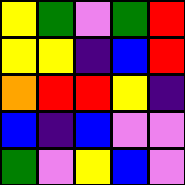[["yellow", "green", "violet", "green", "red"], ["yellow", "yellow", "indigo", "blue", "red"], ["orange", "red", "red", "yellow", "indigo"], ["blue", "indigo", "blue", "violet", "violet"], ["green", "violet", "yellow", "blue", "violet"]]